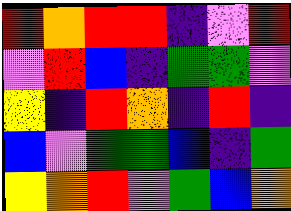[["red", "orange", "red", "red", "indigo", "violet", "red"], ["violet", "red", "blue", "indigo", "green", "green", "violet"], ["yellow", "indigo", "red", "orange", "indigo", "red", "indigo"], ["blue", "violet", "green", "green", "blue", "indigo", "green"], ["yellow", "orange", "red", "violet", "green", "blue", "orange"]]